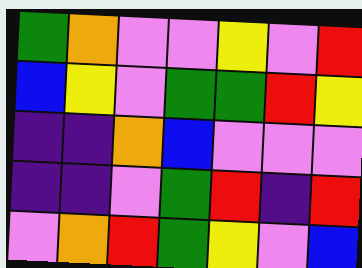[["green", "orange", "violet", "violet", "yellow", "violet", "red"], ["blue", "yellow", "violet", "green", "green", "red", "yellow"], ["indigo", "indigo", "orange", "blue", "violet", "violet", "violet"], ["indigo", "indigo", "violet", "green", "red", "indigo", "red"], ["violet", "orange", "red", "green", "yellow", "violet", "blue"]]